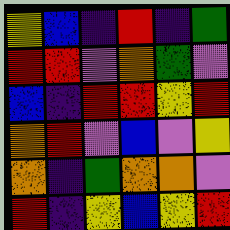[["yellow", "blue", "indigo", "red", "indigo", "green"], ["red", "red", "violet", "orange", "green", "violet"], ["blue", "indigo", "red", "red", "yellow", "red"], ["orange", "red", "violet", "blue", "violet", "yellow"], ["orange", "indigo", "green", "orange", "orange", "violet"], ["red", "indigo", "yellow", "blue", "yellow", "red"]]